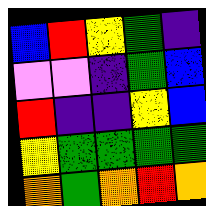[["blue", "red", "yellow", "green", "indigo"], ["violet", "violet", "indigo", "green", "blue"], ["red", "indigo", "indigo", "yellow", "blue"], ["yellow", "green", "green", "green", "green"], ["orange", "green", "orange", "red", "orange"]]